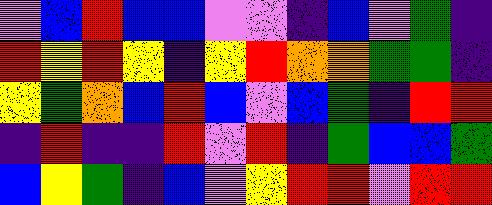[["violet", "blue", "red", "blue", "blue", "violet", "violet", "indigo", "blue", "violet", "green", "indigo"], ["red", "yellow", "red", "yellow", "indigo", "yellow", "red", "orange", "orange", "green", "green", "indigo"], ["yellow", "green", "orange", "blue", "red", "blue", "violet", "blue", "green", "indigo", "red", "red"], ["indigo", "red", "indigo", "indigo", "red", "violet", "red", "indigo", "green", "blue", "blue", "green"], ["blue", "yellow", "green", "indigo", "blue", "violet", "yellow", "red", "red", "violet", "red", "red"]]